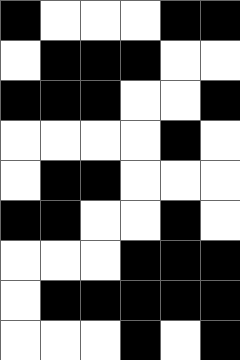[["black", "white", "white", "white", "black", "black"], ["white", "black", "black", "black", "white", "white"], ["black", "black", "black", "white", "white", "black"], ["white", "white", "white", "white", "black", "white"], ["white", "black", "black", "white", "white", "white"], ["black", "black", "white", "white", "black", "white"], ["white", "white", "white", "black", "black", "black"], ["white", "black", "black", "black", "black", "black"], ["white", "white", "white", "black", "white", "black"]]